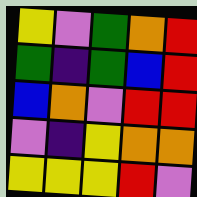[["yellow", "violet", "green", "orange", "red"], ["green", "indigo", "green", "blue", "red"], ["blue", "orange", "violet", "red", "red"], ["violet", "indigo", "yellow", "orange", "orange"], ["yellow", "yellow", "yellow", "red", "violet"]]